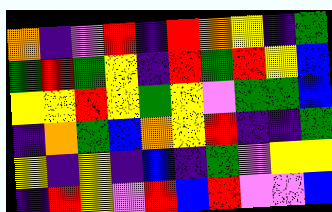[["orange", "indigo", "violet", "red", "indigo", "red", "orange", "yellow", "indigo", "green"], ["green", "red", "green", "yellow", "indigo", "red", "green", "red", "yellow", "blue"], ["yellow", "yellow", "red", "yellow", "green", "yellow", "violet", "green", "green", "blue"], ["indigo", "orange", "green", "blue", "orange", "yellow", "red", "indigo", "indigo", "green"], ["yellow", "indigo", "yellow", "indigo", "blue", "indigo", "green", "violet", "yellow", "yellow"], ["indigo", "red", "yellow", "violet", "red", "blue", "red", "violet", "violet", "blue"]]